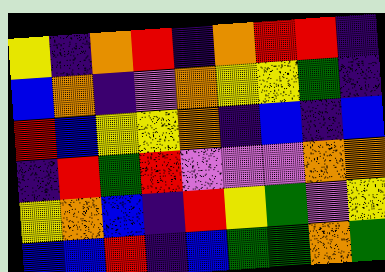[["yellow", "indigo", "orange", "red", "indigo", "orange", "red", "red", "indigo"], ["blue", "orange", "indigo", "violet", "orange", "yellow", "yellow", "green", "indigo"], ["red", "blue", "yellow", "yellow", "orange", "indigo", "blue", "indigo", "blue"], ["indigo", "red", "green", "red", "violet", "violet", "violet", "orange", "orange"], ["yellow", "orange", "blue", "indigo", "red", "yellow", "green", "violet", "yellow"], ["blue", "blue", "red", "indigo", "blue", "green", "green", "orange", "green"]]